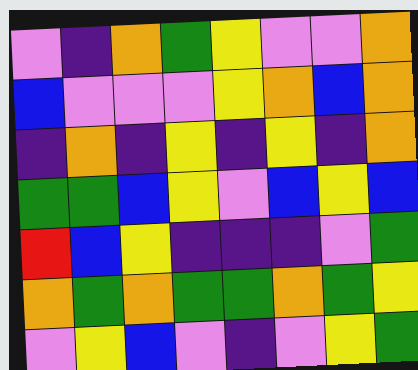[["violet", "indigo", "orange", "green", "yellow", "violet", "violet", "orange"], ["blue", "violet", "violet", "violet", "yellow", "orange", "blue", "orange"], ["indigo", "orange", "indigo", "yellow", "indigo", "yellow", "indigo", "orange"], ["green", "green", "blue", "yellow", "violet", "blue", "yellow", "blue"], ["red", "blue", "yellow", "indigo", "indigo", "indigo", "violet", "green"], ["orange", "green", "orange", "green", "green", "orange", "green", "yellow"], ["violet", "yellow", "blue", "violet", "indigo", "violet", "yellow", "green"]]